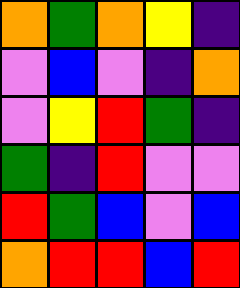[["orange", "green", "orange", "yellow", "indigo"], ["violet", "blue", "violet", "indigo", "orange"], ["violet", "yellow", "red", "green", "indigo"], ["green", "indigo", "red", "violet", "violet"], ["red", "green", "blue", "violet", "blue"], ["orange", "red", "red", "blue", "red"]]